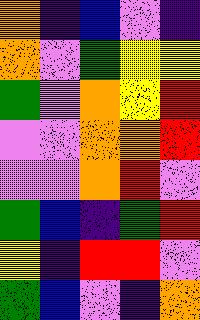[["orange", "indigo", "blue", "violet", "indigo"], ["orange", "violet", "green", "yellow", "yellow"], ["green", "violet", "orange", "yellow", "red"], ["violet", "violet", "orange", "orange", "red"], ["violet", "violet", "orange", "red", "violet"], ["green", "blue", "indigo", "green", "red"], ["yellow", "indigo", "red", "red", "violet"], ["green", "blue", "violet", "indigo", "orange"]]